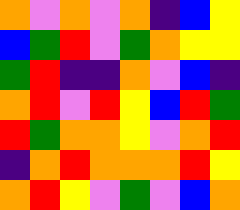[["orange", "violet", "orange", "violet", "orange", "indigo", "blue", "yellow"], ["blue", "green", "red", "violet", "green", "orange", "yellow", "yellow"], ["green", "red", "indigo", "indigo", "orange", "violet", "blue", "indigo"], ["orange", "red", "violet", "red", "yellow", "blue", "red", "green"], ["red", "green", "orange", "orange", "yellow", "violet", "orange", "red"], ["indigo", "orange", "red", "orange", "orange", "orange", "red", "yellow"], ["orange", "red", "yellow", "violet", "green", "violet", "blue", "orange"]]